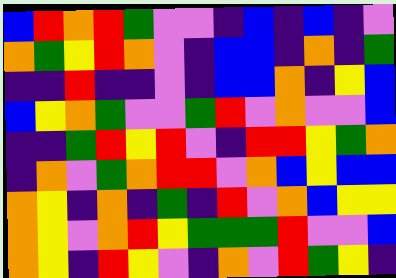[["blue", "red", "orange", "red", "green", "violet", "violet", "indigo", "blue", "indigo", "blue", "indigo", "violet"], ["orange", "green", "yellow", "red", "orange", "violet", "indigo", "blue", "blue", "indigo", "orange", "indigo", "green"], ["indigo", "indigo", "red", "indigo", "indigo", "violet", "indigo", "blue", "blue", "orange", "indigo", "yellow", "blue"], ["blue", "yellow", "orange", "green", "violet", "violet", "green", "red", "violet", "orange", "violet", "violet", "blue"], ["indigo", "indigo", "green", "red", "yellow", "red", "violet", "indigo", "red", "red", "yellow", "green", "orange"], ["indigo", "orange", "violet", "green", "orange", "red", "red", "violet", "orange", "blue", "yellow", "blue", "blue"], ["orange", "yellow", "indigo", "orange", "indigo", "green", "indigo", "red", "violet", "orange", "blue", "yellow", "yellow"], ["orange", "yellow", "violet", "orange", "red", "yellow", "green", "green", "green", "red", "violet", "violet", "blue"], ["orange", "yellow", "indigo", "red", "yellow", "violet", "indigo", "orange", "violet", "red", "green", "yellow", "indigo"]]